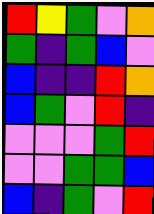[["red", "yellow", "green", "violet", "orange"], ["green", "indigo", "green", "blue", "violet"], ["blue", "indigo", "indigo", "red", "orange"], ["blue", "green", "violet", "red", "indigo"], ["violet", "violet", "violet", "green", "red"], ["violet", "violet", "green", "green", "blue"], ["blue", "indigo", "green", "violet", "red"]]